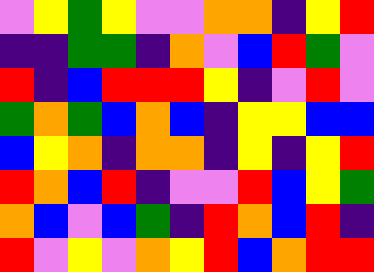[["violet", "yellow", "green", "yellow", "violet", "violet", "orange", "orange", "indigo", "yellow", "red"], ["indigo", "indigo", "green", "green", "indigo", "orange", "violet", "blue", "red", "green", "violet"], ["red", "indigo", "blue", "red", "red", "red", "yellow", "indigo", "violet", "red", "violet"], ["green", "orange", "green", "blue", "orange", "blue", "indigo", "yellow", "yellow", "blue", "blue"], ["blue", "yellow", "orange", "indigo", "orange", "orange", "indigo", "yellow", "indigo", "yellow", "red"], ["red", "orange", "blue", "red", "indigo", "violet", "violet", "red", "blue", "yellow", "green"], ["orange", "blue", "violet", "blue", "green", "indigo", "red", "orange", "blue", "red", "indigo"], ["red", "violet", "yellow", "violet", "orange", "yellow", "red", "blue", "orange", "red", "red"]]